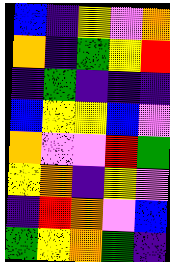[["blue", "indigo", "yellow", "violet", "orange"], ["orange", "indigo", "green", "yellow", "red"], ["indigo", "green", "indigo", "indigo", "indigo"], ["blue", "yellow", "yellow", "blue", "violet"], ["orange", "violet", "violet", "red", "green"], ["yellow", "orange", "indigo", "yellow", "violet"], ["indigo", "red", "orange", "violet", "blue"], ["green", "yellow", "orange", "green", "indigo"]]